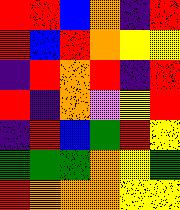[["red", "red", "blue", "orange", "indigo", "red"], ["red", "blue", "red", "orange", "yellow", "yellow"], ["indigo", "red", "orange", "red", "indigo", "red"], ["red", "indigo", "orange", "violet", "yellow", "red"], ["indigo", "red", "blue", "green", "red", "yellow"], ["green", "green", "green", "orange", "yellow", "green"], ["red", "orange", "orange", "orange", "yellow", "yellow"]]